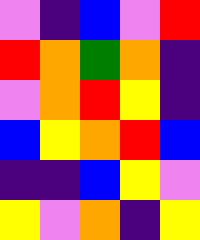[["violet", "indigo", "blue", "violet", "red"], ["red", "orange", "green", "orange", "indigo"], ["violet", "orange", "red", "yellow", "indigo"], ["blue", "yellow", "orange", "red", "blue"], ["indigo", "indigo", "blue", "yellow", "violet"], ["yellow", "violet", "orange", "indigo", "yellow"]]